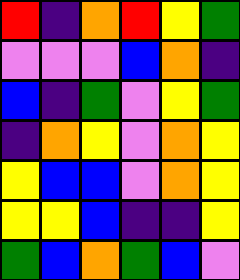[["red", "indigo", "orange", "red", "yellow", "green"], ["violet", "violet", "violet", "blue", "orange", "indigo"], ["blue", "indigo", "green", "violet", "yellow", "green"], ["indigo", "orange", "yellow", "violet", "orange", "yellow"], ["yellow", "blue", "blue", "violet", "orange", "yellow"], ["yellow", "yellow", "blue", "indigo", "indigo", "yellow"], ["green", "blue", "orange", "green", "blue", "violet"]]